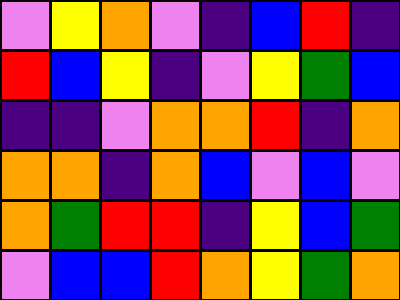[["violet", "yellow", "orange", "violet", "indigo", "blue", "red", "indigo"], ["red", "blue", "yellow", "indigo", "violet", "yellow", "green", "blue"], ["indigo", "indigo", "violet", "orange", "orange", "red", "indigo", "orange"], ["orange", "orange", "indigo", "orange", "blue", "violet", "blue", "violet"], ["orange", "green", "red", "red", "indigo", "yellow", "blue", "green"], ["violet", "blue", "blue", "red", "orange", "yellow", "green", "orange"]]